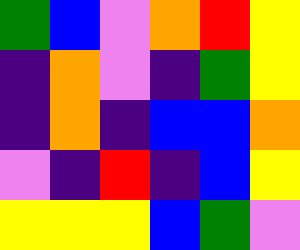[["green", "blue", "violet", "orange", "red", "yellow"], ["indigo", "orange", "violet", "indigo", "green", "yellow"], ["indigo", "orange", "indigo", "blue", "blue", "orange"], ["violet", "indigo", "red", "indigo", "blue", "yellow"], ["yellow", "yellow", "yellow", "blue", "green", "violet"]]